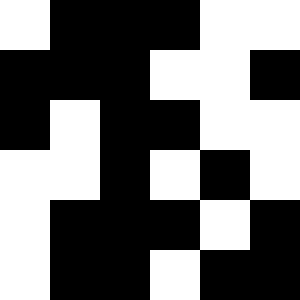[["white", "black", "black", "black", "white", "white"], ["black", "black", "black", "white", "white", "black"], ["black", "white", "black", "black", "white", "white"], ["white", "white", "black", "white", "black", "white"], ["white", "black", "black", "black", "white", "black"], ["white", "black", "black", "white", "black", "black"]]